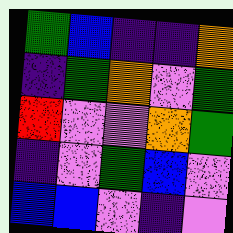[["green", "blue", "indigo", "indigo", "orange"], ["indigo", "green", "orange", "violet", "green"], ["red", "violet", "violet", "orange", "green"], ["indigo", "violet", "green", "blue", "violet"], ["blue", "blue", "violet", "indigo", "violet"]]